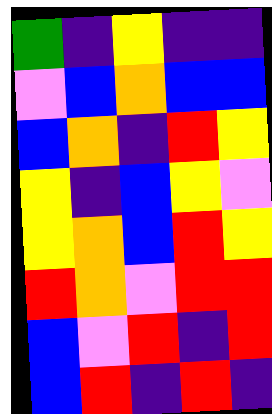[["green", "indigo", "yellow", "indigo", "indigo"], ["violet", "blue", "orange", "blue", "blue"], ["blue", "orange", "indigo", "red", "yellow"], ["yellow", "indigo", "blue", "yellow", "violet"], ["yellow", "orange", "blue", "red", "yellow"], ["red", "orange", "violet", "red", "red"], ["blue", "violet", "red", "indigo", "red"], ["blue", "red", "indigo", "red", "indigo"]]